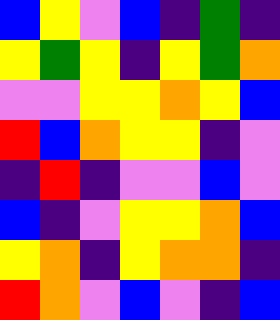[["blue", "yellow", "violet", "blue", "indigo", "green", "indigo"], ["yellow", "green", "yellow", "indigo", "yellow", "green", "orange"], ["violet", "violet", "yellow", "yellow", "orange", "yellow", "blue"], ["red", "blue", "orange", "yellow", "yellow", "indigo", "violet"], ["indigo", "red", "indigo", "violet", "violet", "blue", "violet"], ["blue", "indigo", "violet", "yellow", "yellow", "orange", "blue"], ["yellow", "orange", "indigo", "yellow", "orange", "orange", "indigo"], ["red", "orange", "violet", "blue", "violet", "indigo", "blue"]]